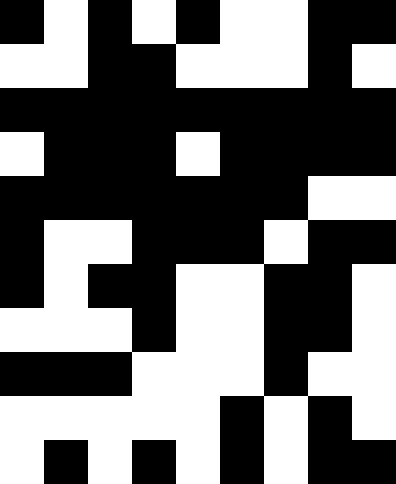[["black", "white", "black", "white", "black", "white", "white", "black", "black"], ["white", "white", "black", "black", "white", "white", "white", "black", "white"], ["black", "black", "black", "black", "black", "black", "black", "black", "black"], ["white", "black", "black", "black", "white", "black", "black", "black", "black"], ["black", "black", "black", "black", "black", "black", "black", "white", "white"], ["black", "white", "white", "black", "black", "black", "white", "black", "black"], ["black", "white", "black", "black", "white", "white", "black", "black", "white"], ["white", "white", "white", "black", "white", "white", "black", "black", "white"], ["black", "black", "black", "white", "white", "white", "black", "white", "white"], ["white", "white", "white", "white", "white", "black", "white", "black", "white"], ["white", "black", "white", "black", "white", "black", "white", "black", "black"]]